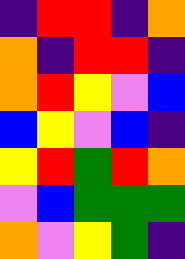[["indigo", "red", "red", "indigo", "orange"], ["orange", "indigo", "red", "red", "indigo"], ["orange", "red", "yellow", "violet", "blue"], ["blue", "yellow", "violet", "blue", "indigo"], ["yellow", "red", "green", "red", "orange"], ["violet", "blue", "green", "green", "green"], ["orange", "violet", "yellow", "green", "indigo"]]